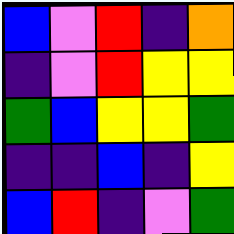[["blue", "violet", "red", "indigo", "orange"], ["indigo", "violet", "red", "yellow", "yellow"], ["green", "blue", "yellow", "yellow", "green"], ["indigo", "indigo", "blue", "indigo", "yellow"], ["blue", "red", "indigo", "violet", "green"]]